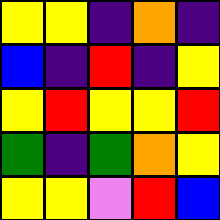[["yellow", "yellow", "indigo", "orange", "indigo"], ["blue", "indigo", "red", "indigo", "yellow"], ["yellow", "red", "yellow", "yellow", "red"], ["green", "indigo", "green", "orange", "yellow"], ["yellow", "yellow", "violet", "red", "blue"]]